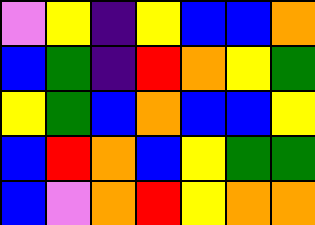[["violet", "yellow", "indigo", "yellow", "blue", "blue", "orange"], ["blue", "green", "indigo", "red", "orange", "yellow", "green"], ["yellow", "green", "blue", "orange", "blue", "blue", "yellow"], ["blue", "red", "orange", "blue", "yellow", "green", "green"], ["blue", "violet", "orange", "red", "yellow", "orange", "orange"]]